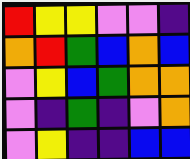[["red", "yellow", "yellow", "violet", "violet", "indigo"], ["orange", "red", "green", "blue", "orange", "blue"], ["violet", "yellow", "blue", "green", "orange", "orange"], ["violet", "indigo", "green", "indigo", "violet", "orange"], ["violet", "yellow", "indigo", "indigo", "blue", "blue"]]